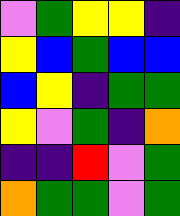[["violet", "green", "yellow", "yellow", "indigo"], ["yellow", "blue", "green", "blue", "blue"], ["blue", "yellow", "indigo", "green", "green"], ["yellow", "violet", "green", "indigo", "orange"], ["indigo", "indigo", "red", "violet", "green"], ["orange", "green", "green", "violet", "green"]]